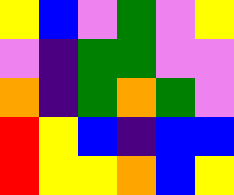[["yellow", "blue", "violet", "green", "violet", "yellow"], ["violet", "indigo", "green", "green", "violet", "violet"], ["orange", "indigo", "green", "orange", "green", "violet"], ["red", "yellow", "blue", "indigo", "blue", "blue"], ["red", "yellow", "yellow", "orange", "blue", "yellow"]]